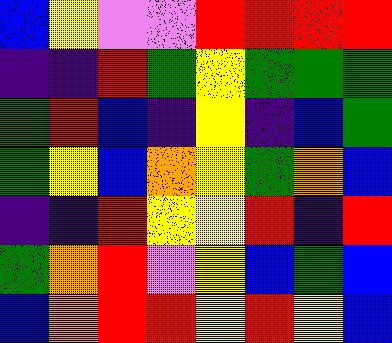[["blue", "yellow", "violet", "violet", "red", "red", "red", "red"], ["indigo", "indigo", "red", "green", "yellow", "green", "green", "green"], ["green", "red", "blue", "indigo", "yellow", "indigo", "blue", "green"], ["green", "yellow", "blue", "orange", "yellow", "green", "orange", "blue"], ["indigo", "indigo", "red", "yellow", "yellow", "red", "indigo", "red"], ["green", "orange", "red", "violet", "yellow", "blue", "green", "blue"], ["blue", "orange", "red", "red", "yellow", "red", "yellow", "blue"]]